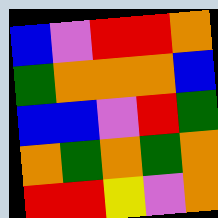[["blue", "violet", "red", "red", "orange"], ["green", "orange", "orange", "orange", "blue"], ["blue", "blue", "violet", "red", "green"], ["orange", "green", "orange", "green", "orange"], ["red", "red", "yellow", "violet", "orange"]]